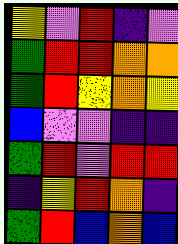[["yellow", "violet", "red", "indigo", "violet"], ["green", "red", "red", "orange", "orange"], ["green", "red", "yellow", "orange", "yellow"], ["blue", "violet", "violet", "indigo", "indigo"], ["green", "red", "violet", "red", "red"], ["indigo", "yellow", "red", "orange", "indigo"], ["green", "red", "blue", "orange", "blue"]]